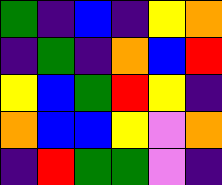[["green", "indigo", "blue", "indigo", "yellow", "orange"], ["indigo", "green", "indigo", "orange", "blue", "red"], ["yellow", "blue", "green", "red", "yellow", "indigo"], ["orange", "blue", "blue", "yellow", "violet", "orange"], ["indigo", "red", "green", "green", "violet", "indigo"]]